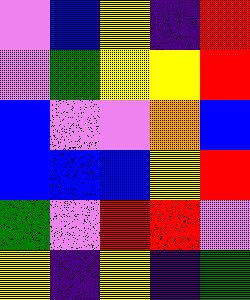[["violet", "blue", "yellow", "indigo", "red"], ["violet", "green", "yellow", "yellow", "red"], ["blue", "violet", "violet", "orange", "blue"], ["blue", "blue", "blue", "yellow", "red"], ["green", "violet", "red", "red", "violet"], ["yellow", "indigo", "yellow", "indigo", "green"]]